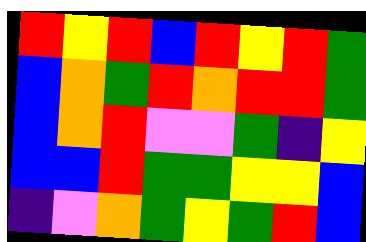[["red", "yellow", "red", "blue", "red", "yellow", "red", "green"], ["blue", "orange", "green", "red", "orange", "red", "red", "green"], ["blue", "orange", "red", "violet", "violet", "green", "indigo", "yellow"], ["blue", "blue", "red", "green", "green", "yellow", "yellow", "blue"], ["indigo", "violet", "orange", "green", "yellow", "green", "red", "blue"]]